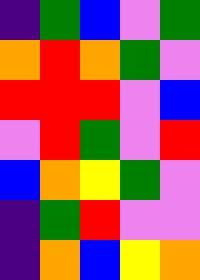[["indigo", "green", "blue", "violet", "green"], ["orange", "red", "orange", "green", "violet"], ["red", "red", "red", "violet", "blue"], ["violet", "red", "green", "violet", "red"], ["blue", "orange", "yellow", "green", "violet"], ["indigo", "green", "red", "violet", "violet"], ["indigo", "orange", "blue", "yellow", "orange"]]